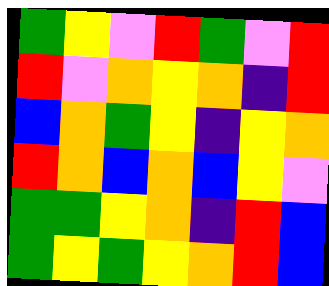[["green", "yellow", "violet", "red", "green", "violet", "red"], ["red", "violet", "orange", "yellow", "orange", "indigo", "red"], ["blue", "orange", "green", "yellow", "indigo", "yellow", "orange"], ["red", "orange", "blue", "orange", "blue", "yellow", "violet"], ["green", "green", "yellow", "orange", "indigo", "red", "blue"], ["green", "yellow", "green", "yellow", "orange", "red", "blue"]]